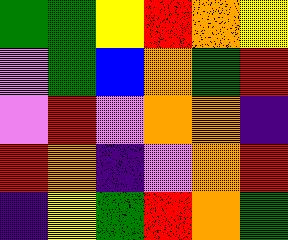[["green", "green", "yellow", "red", "orange", "yellow"], ["violet", "green", "blue", "orange", "green", "red"], ["violet", "red", "violet", "orange", "orange", "indigo"], ["red", "orange", "indigo", "violet", "orange", "red"], ["indigo", "yellow", "green", "red", "orange", "green"]]